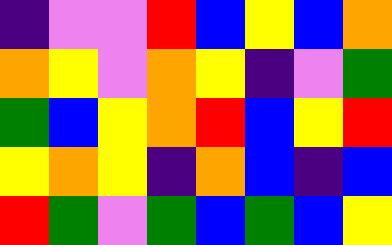[["indigo", "violet", "violet", "red", "blue", "yellow", "blue", "orange"], ["orange", "yellow", "violet", "orange", "yellow", "indigo", "violet", "green"], ["green", "blue", "yellow", "orange", "red", "blue", "yellow", "red"], ["yellow", "orange", "yellow", "indigo", "orange", "blue", "indigo", "blue"], ["red", "green", "violet", "green", "blue", "green", "blue", "yellow"]]